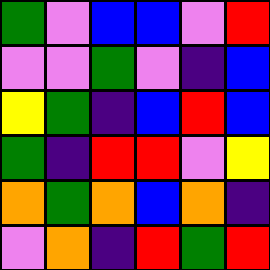[["green", "violet", "blue", "blue", "violet", "red"], ["violet", "violet", "green", "violet", "indigo", "blue"], ["yellow", "green", "indigo", "blue", "red", "blue"], ["green", "indigo", "red", "red", "violet", "yellow"], ["orange", "green", "orange", "blue", "orange", "indigo"], ["violet", "orange", "indigo", "red", "green", "red"]]